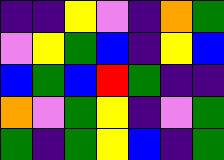[["indigo", "indigo", "yellow", "violet", "indigo", "orange", "green"], ["violet", "yellow", "green", "blue", "indigo", "yellow", "blue"], ["blue", "green", "blue", "red", "green", "indigo", "indigo"], ["orange", "violet", "green", "yellow", "indigo", "violet", "green"], ["green", "indigo", "green", "yellow", "blue", "indigo", "green"]]